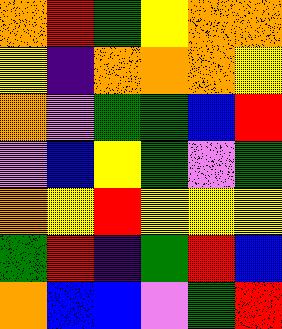[["orange", "red", "green", "yellow", "orange", "orange"], ["yellow", "indigo", "orange", "orange", "orange", "yellow"], ["orange", "violet", "green", "green", "blue", "red"], ["violet", "blue", "yellow", "green", "violet", "green"], ["orange", "yellow", "red", "yellow", "yellow", "yellow"], ["green", "red", "indigo", "green", "red", "blue"], ["orange", "blue", "blue", "violet", "green", "red"]]